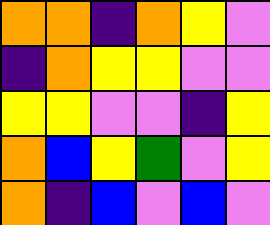[["orange", "orange", "indigo", "orange", "yellow", "violet"], ["indigo", "orange", "yellow", "yellow", "violet", "violet"], ["yellow", "yellow", "violet", "violet", "indigo", "yellow"], ["orange", "blue", "yellow", "green", "violet", "yellow"], ["orange", "indigo", "blue", "violet", "blue", "violet"]]